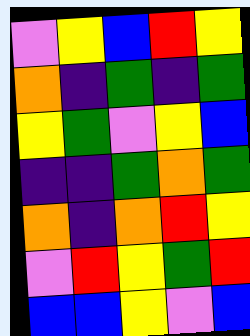[["violet", "yellow", "blue", "red", "yellow"], ["orange", "indigo", "green", "indigo", "green"], ["yellow", "green", "violet", "yellow", "blue"], ["indigo", "indigo", "green", "orange", "green"], ["orange", "indigo", "orange", "red", "yellow"], ["violet", "red", "yellow", "green", "red"], ["blue", "blue", "yellow", "violet", "blue"]]